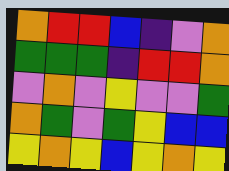[["orange", "red", "red", "blue", "indigo", "violet", "orange"], ["green", "green", "green", "indigo", "red", "red", "orange"], ["violet", "orange", "violet", "yellow", "violet", "violet", "green"], ["orange", "green", "violet", "green", "yellow", "blue", "blue"], ["yellow", "orange", "yellow", "blue", "yellow", "orange", "yellow"]]